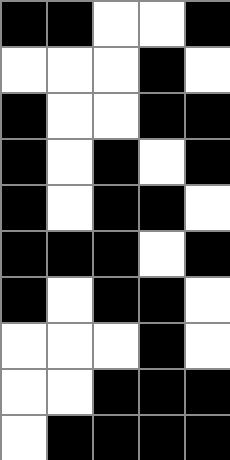[["black", "black", "white", "white", "black"], ["white", "white", "white", "black", "white"], ["black", "white", "white", "black", "black"], ["black", "white", "black", "white", "black"], ["black", "white", "black", "black", "white"], ["black", "black", "black", "white", "black"], ["black", "white", "black", "black", "white"], ["white", "white", "white", "black", "white"], ["white", "white", "black", "black", "black"], ["white", "black", "black", "black", "black"]]